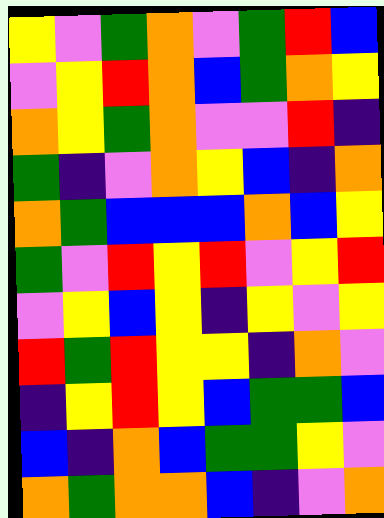[["yellow", "violet", "green", "orange", "violet", "green", "red", "blue"], ["violet", "yellow", "red", "orange", "blue", "green", "orange", "yellow"], ["orange", "yellow", "green", "orange", "violet", "violet", "red", "indigo"], ["green", "indigo", "violet", "orange", "yellow", "blue", "indigo", "orange"], ["orange", "green", "blue", "blue", "blue", "orange", "blue", "yellow"], ["green", "violet", "red", "yellow", "red", "violet", "yellow", "red"], ["violet", "yellow", "blue", "yellow", "indigo", "yellow", "violet", "yellow"], ["red", "green", "red", "yellow", "yellow", "indigo", "orange", "violet"], ["indigo", "yellow", "red", "yellow", "blue", "green", "green", "blue"], ["blue", "indigo", "orange", "blue", "green", "green", "yellow", "violet"], ["orange", "green", "orange", "orange", "blue", "indigo", "violet", "orange"]]